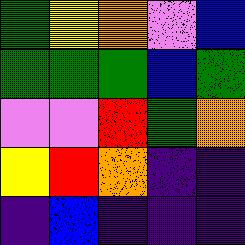[["green", "yellow", "orange", "violet", "blue"], ["green", "green", "green", "blue", "green"], ["violet", "violet", "red", "green", "orange"], ["yellow", "red", "orange", "indigo", "indigo"], ["indigo", "blue", "indigo", "indigo", "indigo"]]